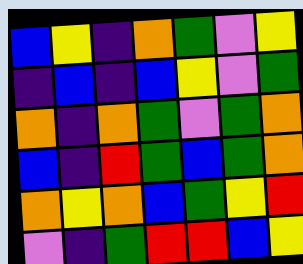[["blue", "yellow", "indigo", "orange", "green", "violet", "yellow"], ["indigo", "blue", "indigo", "blue", "yellow", "violet", "green"], ["orange", "indigo", "orange", "green", "violet", "green", "orange"], ["blue", "indigo", "red", "green", "blue", "green", "orange"], ["orange", "yellow", "orange", "blue", "green", "yellow", "red"], ["violet", "indigo", "green", "red", "red", "blue", "yellow"]]